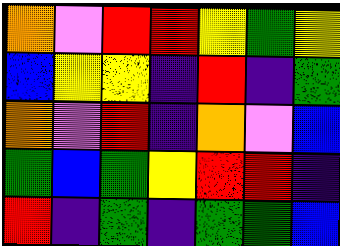[["orange", "violet", "red", "red", "yellow", "green", "yellow"], ["blue", "yellow", "yellow", "indigo", "red", "indigo", "green"], ["orange", "violet", "red", "indigo", "orange", "violet", "blue"], ["green", "blue", "green", "yellow", "red", "red", "indigo"], ["red", "indigo", "green", "indigo", "green", "green", "blue"]]